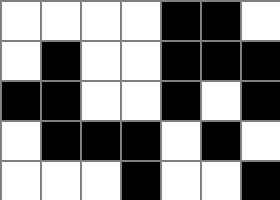[["white", "white", "white", "white", "black", "black", "white"], ["white", "black", "white", "white", "black", "black", "black"], ["black", "black", "white", "white", "black", "white", "black"], ["white", "black", "black", "black", "white", "black", "white"], ["white", "white", "white", "black", "white", "white", "black"]]